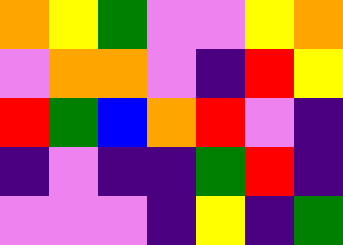[["orange", "yellow", "green", "violet", "violet", "yellow", "orange"], ["violet", "orange", "orange", "violet", "indigo", "red", "yellow"], ["red", "green", "blue", "orange", "red", "violet", "indigo"], ["indigo", "violet", "indigo", "indigo", "green", "red", "indigo"], ["violet", "violet", "violet", "indigo", "yellow", "indigo", "green"]]